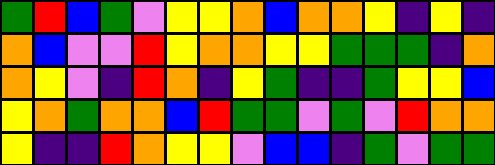[["green", "red", "blue", "green", "violet", "yellow", "yellow", "orange", "blue", "orange", "orange", "yellow", "indigo", "yellow", "indigo"], ["orange", "blue", "violet", "violet", "red", "yellow", "orange", "orange", "yellow", "yellow", "green", "green", "green", "indigo", "orange"], ["orange", "yellow", "violet", "indigo", "red", "orange", "indigo", "yellow", "green", "indigo", "indigo", "green", "yellow", "yellow", "blue"], ["yellow", "orange", "green", "orange", "orange", "blue", "red", "green", "green", "violet", "green", "violet", "red", "orange", "orange"], ["yellow", "indigo", "indigo", "red", "orange", "yellow", "yellow", "violet", "blue", "blue", "indigo", "green", "violet", "green", "green"]]